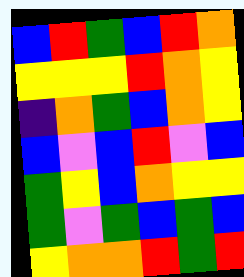[["blue", "red", "green", "blue", "red", "orange"], ["yellow", "yellow", "yellow", "red", "orange", "yellow"], ["indigo", "orange", "green", "blue", "orange", "yellow"], ["blue", "violet", "blue", "red", "violet", "blue"], ["green", "yellow", "blue", "orange", "yellow", "yellow"], ["green", "violet", "green", "blue", "green", "blue"], ["yellow", "orange", "orange", "red", "green", "red"]]